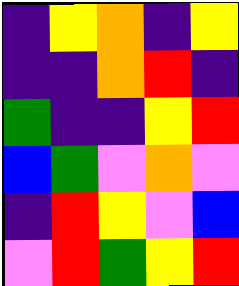[["indigo", "yellow", "orange", "indigo", "yellow"], ["indigo", "indigo", "orange", "red", "indigo"], ["green", "indigo", "indigo", "yellow", "red"], ["blue", "green", "violet", "orange", "violet"], ["indigo", "red", "yellow", "violet", "blue"], ["violet", "red", "green", "yellow", "red"]]